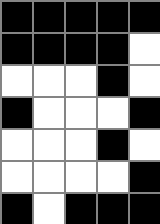[["black", "black", "black", "black", "black"], ["black", "black", "black", "black", "white"], ["white", "white", "white", "black", "white"], ["black", "white", "white", "white", "black"], ["white", "white", "white", "black", "white"], ["white", "white", "white", "white", "black"], ["black", "white", "black", "black", "black"]]